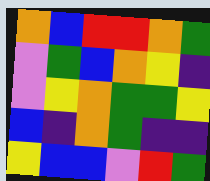[["orange", "blue", "red", "red", "orange", "green"], ["violet", "green", "blue", "orange", "yellow", "indigo"], ["violet", "yellow", "orange", "green", "green", "yellow"], ["blue", "indigo", "orange", "green", "indigo", "indigo"], ["yellow", "blue", "blue", "violet", "red", "green"]]